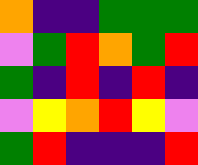[["orange", "indigo", "indigo", "green", "green", "green"], ["violet", "green", "red", "orange", "green", "red"], ["green", "indigo", "red", "indigo", "red", "indigo"], ["violet", "yellow", "orange", "red", "yellow", "violet"], ["green", "red", "indigo", "indigo", "indigo", "red"]]